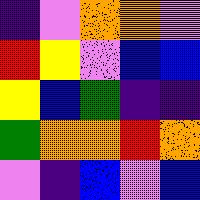[["indigo", "violet", "orange", "orange", "violet"], ["red", "yellow", "violet", "blue", "blue"], ["yellow", "blue", "green", "indigo", "indigo"], ["green", "orange", "orange", "red", "orange"], ["violet", "indigo", "blue", "violet", "blue"]]